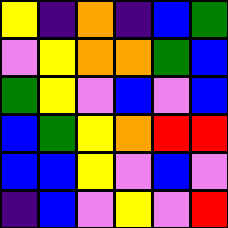[["yellow", "indigo", "orange", "indigo", "blue", "green"], ["violet", "yellow", "orange", "orange", "green", "blue"], ["green", "yellow", "violet", "blue", "violet", "blue"], ["blue", "green", "yellow", "orange", "red", "red"], ["blue", "blue", "yellow", "violet", "blue", "violet"], ["indigo", "blue", "violet", "yellow", "violet", "red"]]